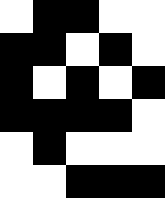[["white", "black", "black", "white", "white"], ["black", "black", "white", "black", "white"], ["black", "white", "black", "white", "black"], ["black", "black", "black", "black", "white"], ["white", "black", "white", "white", "white"], ["white", "white", "black", "black", "black"]]